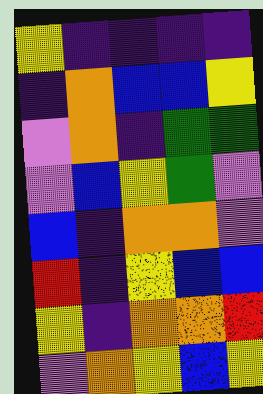[["yellow", "indigo", "indigo", "indigo", "indigo"], ["indigo", "orange", "blue", "blue", "yellow"], ["violet", "orange", "indigo", "green", "green"], ["violet", "blue", "yellow", "green", "violet"], ["blue", "indigo", "orange", "orange", "violet"], ["red", "indigo", "yellow", "blue", "blue"], ["yellow", "indigo", "orange", "orange", "red"], ["violet", "orange", "yellow", "blue", "yellow"]]